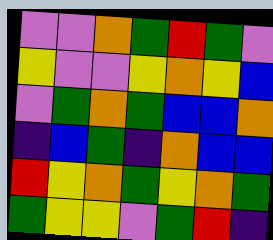[["violet", "violet", "orange", "green", "red", "green", "violet"], ["yellow", "violet", "violet", "yellow", "orange", "yellow", "blue"], ["violet", "green", "orange", "green", "blue", "blue", "orange"], ["indigo", "blue", "green", "indigo", "orange", "blue", "blue"], ["red", "yellow", "orange", "green", "yellow", "orange", "green"], ["green", "yellow", "yellow", "violet", "green", "red", "indigo"]]